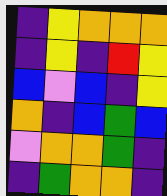[["indigo", "yellow", "orange", "orange", "orange"], ["indigo", "yellow", "indigo", "red", "yellow"], ["blue", "violet", "blue", "indigo", "yellow"], ["orange", "indigo", "blue", "green", "blue"], ["violet", "orange", "orange", "green", "indigo"], ["indigo", "green", "orange", "orange", "indigo"]]